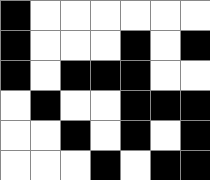[["black", "white", "white", "white", "white", "white", "white"], ["black", "white", "white", "white", "black", "white", "black"], ["black", "white", "black", "black", "black", "white", "white"], ["white", "black", "white", "white", "black", "black", "black"], ["white", "white", "black", "white", "black", "white", "black"], ["white", "white", "white", "black", "white", "black", "black"]]